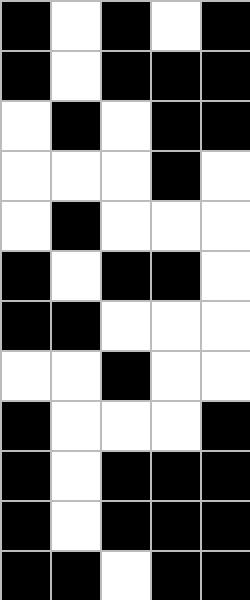[["black", "white", "black", "white", "black"], ["black", "white", "black", "black", "black"], ["white", "black", "white", "black", "black"], ["white", "white", "white", "black", "white"], ["white", "black", "white", "white", "white"], ["black", "white", "black", "black", "white"], ["black", "black", "white", "white", "white"], ["white", "white", "black", "white", "white"], ["black", "white", "white", "white", "black"], ["black", "white", "black", "black", "black"], ["black", "white", "black", "black", "black"], ["black", "black", "white", "black", "black"]]